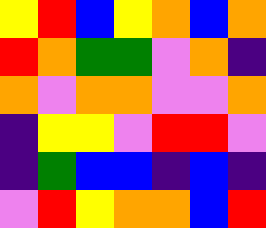[["yellow", "red", "blue", "yellow", "orange", "blue", "orange"], ["red", "orange", "green", "green", "violet", "orange", "indigo"], ["orange", "violet", "orange", "orange", "violet", "violet", "orange"], ["indigo", "yellow", "yellow", "violet", "red", "red", "violet"], ["indigo", "green", "blue", "blue", "indigo", "blue", "indigo"], ["violet", "red", "yellow", "orange", "orange", "blue", "red"]]